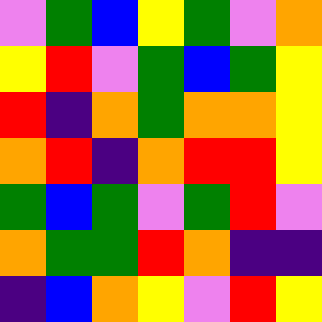[["violet", "green", "blue", "yellow", "green", "violet", "orange"], ["yellow", "red", "violet", "green", "blue", "green", "yellow"], ["red", "indigo", "orange", "green", "orange", "orange", "yellow"], ["orange", "red", "indigo", "orange", "red", "red", "yellow"], ["green", "blue", "green", "violet", "green", "red", "violet"], ["orange", "green", "green", "red", "orange", "indigo", "indigo"], ["indigo", "blue", "orange", "yellow", "violet", "red", "yellow"]]